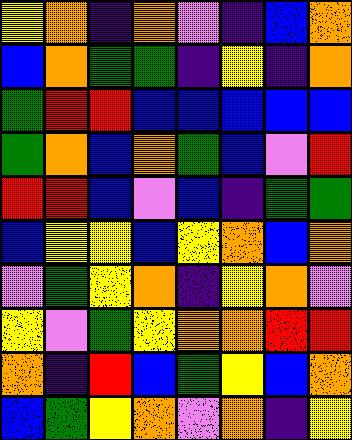[["yellow", "orange", "indigo", "orange", "violet", "indigo", "blue", "orange"], ["blue", "orange", "green", "green", "indigo", "yellow", "indigo", "orange"], ["green", "red", "red", "blue", "blue", "blue", "blue", "blue"], ["green", "orange", "blue", "orange", "green", "blue", "violet", "red"], ["red", "red", "blue", "violet", "blue", "indigo", "green", "green"], ["blue", "yellow", "yellow", "blue", "yellow", "orange", "blue", "orange"], ["violet", "green", "yellow", "orange", "indigo", "yellow", "orange", "violet"], ["yellow", "violet", "green", "yellow", "orange", "orange", "red", "red"], ["orange", "indigo", "red", "blue", "green", "yellow", "blue", "orange"], ["blue", "green", "yellow", "orange", "violet", "orange", "indigo", "yellow"]]